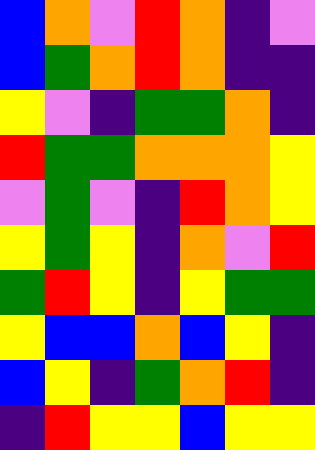[["blue", "orange", "violet", "red", "orange", "indigo", "violet"], ["blue", "green", "orange", "red", "orange", "indigo", "indigo"], ["yellow", "violet", "indigo", "green", "green", "orange", "indigo"], ["red", "green", "green", "orange", "orange", "orange", "yellow"], ["violet", "green", "violet", "indigo", "red", "orange", "yellow"], ["yellow", "green", "yellow", "indigo", "orange", "violet", "red"], ["green", "red", "yellow", "indigo", "yellow", "green", "green"], ["yellow", "blue", "blue", "orange", "blue", "yellow", "indigo"], ["blue", "yellow", "indigo", "green", "orange", "red", "indigo"], ["indigo", "red", "yellow", "yellow", "blue", "yellow", "yellow"]]